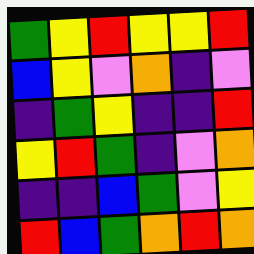[["green", "yellow", "red", "yellow", "yellow", "red"], ["blue", "yellow", "violet", "orange", "indigo", "violet"], ["indigo", "green", "yellow", "indigo", "indigo", "red"], ["yellow", "red", "green", "indigo", "violet", "orange"], ["indigo", "indigo", "blue", "green", "violet", "yellow"], ["red", "blue", "green", "orange", "red", "orange"]]